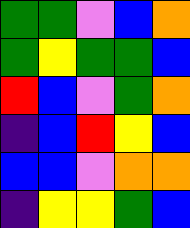[["green", "green", "violet", "blue", "orange"], ["green", "yellow", "green", "green", "blue"], ["red", "blue", "violet", "green", "orange"], ["indigo", "blue", "red", "yellow", "blue"], ["blue", "blue", "violet", "orange", "orange"], ["indigo", "yellow", "yellow", "green", "blue"]]